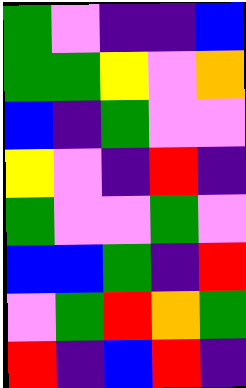[["green", "violet", "indigo", "indigo", "blue"], ["green", "green", "yellow", "violet", "orange"], ["blue", "indigo", "green", "violet", "violet"], ["yellow", "violet", "indigo", "red", "indigo"], ["green", "violet", "violet", "green", "violet"], ["blue", "blue", "green", "indigo", "red"], ["violet", "green", "red", "orange", "green"], ["red", "indigo", "blue", "red", "indigo"]]